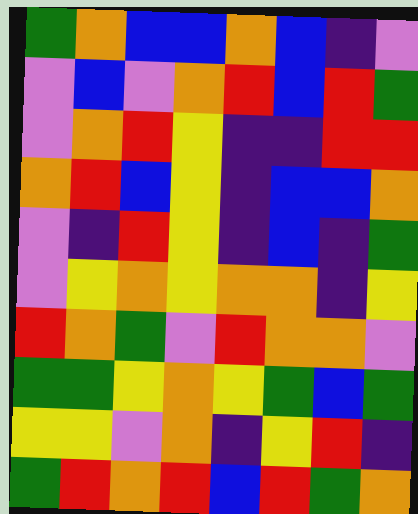[["green", "orange", "blue", "blue", "orange", "blue", "indigo", "violet"], ["violet", "blue", "violet", "orange", "red", "blue", "red", "green"], ["violet", "orange", "red", "yellow", "indigo", "indigo", "red", "red"], ["orange", "red", "blue", "yellow", "indigo", "blue", "blue", "orange"], ["violet", "indigo", "red", "yellow", "indigo", "blue", "indigo", "green"], ["violet", "yellow", "orange", "yellow", "orange", "orange", "indigo", "yellow"], ["red", "orange", "green", "violet", "red", "orange", "orange", "violet"], ["green", "green", "yellow", "orange", "yellow", "green", "blue", "green"], ["yellow", "yellow", "violet", "orange", "indigo", "yellow", "red", "indigo"], ["green", "red", "orange", "red", "blue", "red", "green", "orange"]]